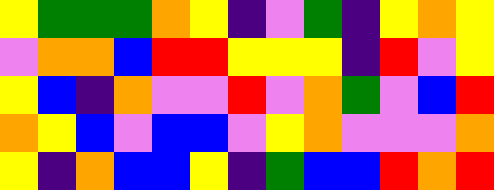[["yellow", "green", "green", "green", "orange", "yellow", "indigo", "violet", "green", "indigo", "yellow", "orange", "yellow"], ["violet", "orange", "orange", "blue", "red", "red", "yellow", "yellow", "yellow", "indigo", "red", "violet", "yellow"], ["yellow", "blue", "indigo", "orange", "violet", "violet", "red", "violet", "orange", "green", "violet", "blue", "red"], ["orange", "yellow", "blue", "violet", "blue", "blue", "violet", "yellow", "orange", "violet", "violet", "violet", "orange"], ["yellow", "indigo", "orange", "blue", "blue", "yellow", "indigo", "green", "blue", "blue", "red", "orange", "red"]]